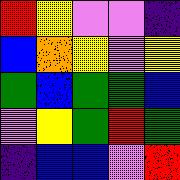[["red", "yellow", "violet", "violet", "indigo"], ["blue", "orange", "yellow", "violet", "yellow"], ["green", "blue", "green", "green", "blue"], ["violet", "yellow", "green", "red", "green"], ["indigo", "blue", "blue", "violet", "red"]]